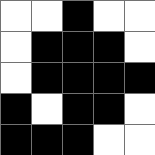[["white", "white", "black", "white", "white"], ["white", "black", "black", "black", "white"], ["white", "black", "black", "black", "black"], ["black", "white", "black", "black", "white"], ["black", "black", "black", "white", "white"]]